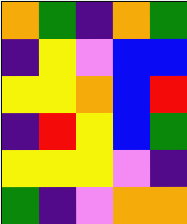[["orange", "green", "indigo", "orange", "green"], ["indigo", "yellow", "violet", "blue", "blue"], ["yellow", "yellow", "orange", "blue", "red"], ["indigo", "red", "yellow", "blue", "green"], ["yellow", "yellow", "yellow", "violet", "indigo"], ["green", "indigo", "violet", "orange", "orange"]]